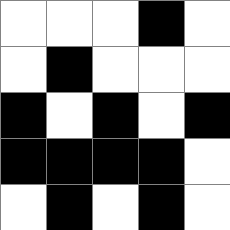[["white", "white", "white", "black", "white"], ["white", "black", "white", "white", "white"], ["black", "white", "black", "white", "black"], ["black", "black", "black", "black", "white"], ["white", "black", "white", "black", "white"]]